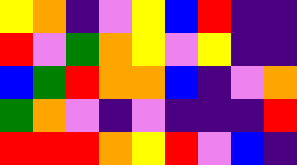[["yellow", "orange", "indigo", "violet", "yellow", "blue", "red", "indigo", "indigo"], ["red", "violet", "green", "orange", "yellow", "violet", "yellow", "indigo", "indigo"], ["blue", "green", "red", "orange", "orange", "blue", "indigo", "violet", "orange"], ["green", "orange", "violet", "indigo", "violet", "indigo", "indigo", "indigo", "red"], ["red", "red", "red", "orange", "yellow", "red", "violet", "blue", "indigo"]]